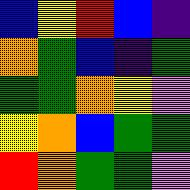[["blue", "yellow", "red", "blue", "indigo"], ["orange", "green", "blue", "indigo", "green"], ["green", "green", "orange", "yellow", "violet"], ["yellow", "orange", "blue", "green", "green"], ["red", "orange", "green", "green", "violet"]]